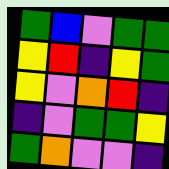[["green", "blue", "violet", "green", "green"], ["yellow", "red", "indigo", "yellow", "green"], ["yellow", "violet", "orange", "red", "indigo"], ["indigo", "violet", "green", "green", "yellow"], ["green", "orange", "violet", "violet", "indigo"]]